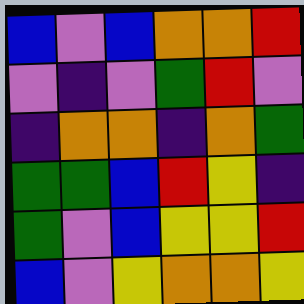[["blue", "violet", "blue", "orange", "orange", "red"], ["violet", "indigo", "violet", "green", "red", "violet"], ["indigo", "orange", "orange", "indigo", "orange", "green"], ["green", "green", "blue", "red", "yellow", "indigo"], ["green", "violet", "blue", "yellow", "yellow", "red"], ["blue", "violet", "yellow", "orange", "orange", "yellow"]]